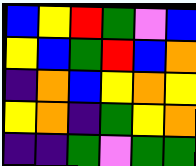[["blue", "yellow", "red", "green", "violet", "blue"], ["yellow", "blue", "green", "red", "blue", "orange"], ["indigo", "orange", "blue", "yellow", "orange", "yellow"], ["yellow", "orange", "indigo", "green", "yellow", "orange"], ["indigo", "indigo", "green", "violet", "green", "green"]]